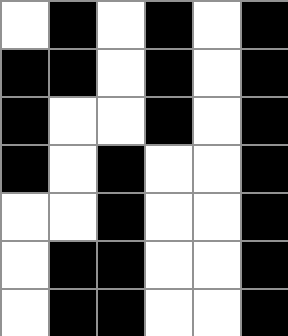[["white", "black", "white", "black", "white", "black"], ["black", "black", "white", "black", "white", "black"], ["black", "white", "white", "black", "white", "black"], ["black", "white", "black", "white", "white", "black"], ["white", "white", "black", "white", "white", "black"], ["white", "black", "black", "white", "white", "black"], ["white", "black", "black", "white", "white", "black"]]